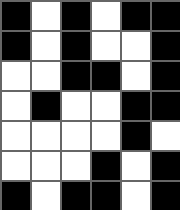[["black", "white", "black", "white", "black", "black"], ["black", "white", "black", "white", "white", "black"], ["white", "white", "black", "black", "white", "black"], ["white", "black", "white", "white", "black", "black"], ["white", "white", "white", "white", "black", "white"], ["white", "white", "white", "black", "white", "black"], ["black", "white", "black", "black", "white", "black"]]